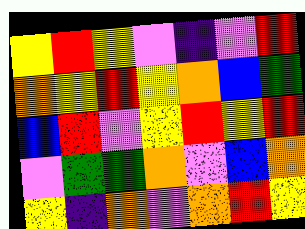[["yellow", "red", "yellow", "violet", "indigo", "violet", "red"], ["orange", "yellow", "red", "yellow", "orange", "blue", "green"], ["blue", "red", "violet", "yellow", "red", "yellow", "red"], ["violet", "green", "green", "orange", "violet", "blue", "orange"], ["yellow", "indigo", "orange", "violet", "orange", "red", "yellow"]]